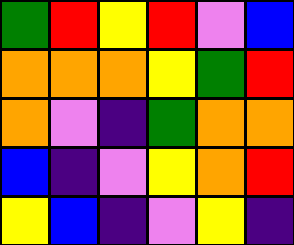[["green", "red", "yellow", "red", "violet", "blue"], ["orange", "orange", "orange", "yellow", "green", "red"], ["orange", "violet", "indigo", "green", "orange", "orange"], ["blue", "indigo", "violet", "yellow", "orange", "red"], ["yellow", "blue", "indigo", "violet", "yellow", "indigo"]]